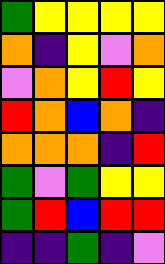[["green", "yellow", "yellow", "yellow", "yellow"], ["orange", "indigo", "yellow", "violet", "orange"], ["violet", "orange", "yellow", "red", "yellow"], ["red", "orange", "blue", "orange", "indigo"], ["orange", "orange", "orange", "indigo", "red"], ["green", "violet", "green", "yellow", "yellow"], ["green", "red", "blue", "red", "red"], ["indigo", "indigo", "green", "indigo", "violet"]]